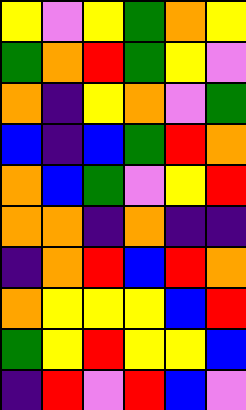[["yellow", "violet", "yellow", "green", "orange", "yellow"], ["green", "orange", "red", "green", "yellow", "violet"], ["orange", "indigo", "yellow", "orange", "violet", "green"], ["blue", "indigo", "blue", "green", "red", "orange"], ["orange", "blue", "green", "violet", "yellow", "red"], ["orange", "orange", "indigo", "orange", "indigo", "indigo"], ["indigo", "orange", "red", "blue", "red", "orange"], ["orange", "yellow", "yellow", "yellow", "blue", "red"], ["green", "yellow", "red", "yellow", "yellow", "blue"], ["indigo", "red", "violet", "red", "blue", "violet"]]